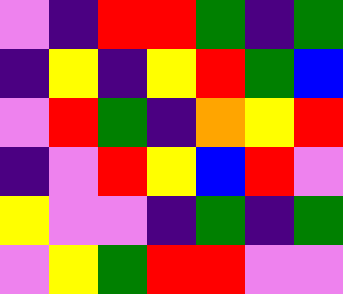[["violet", "indigo", "red", "red", "green", "indigo", "green"], ["indigo", "yellow", "indigo", "yellow", "red", "green", "blue"], ["violet", "red", "green", "indigo", "orange", "yellow", "red"], ["indigo", "violet", "red", "yellow", "blue", "red", "violet"], ["yellow", "violet", "violet", "indigo", "green", "indigo", "green"], ["violet", "yellow", "green", "red", "red", "violet", "violet"]]